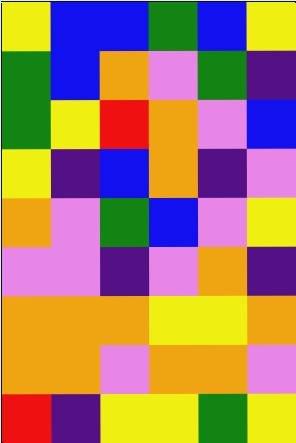[["yellow", "blue", "blue", "green", "blue", "yellow"], ["green", "blue", "orange", "violet", "green", "indigo"], ["green", "yellow", "red", "orange", "violet", "blue"], ["yellow", "indigo", "blue", "orange", "indigo", "violet"], ["orange", "violet", "green", "blue", "violet", "yellow"], ["violet", "violet", "indigo", "violet", "orange", "indigo"], ["orange", "orange", "orange", "yellow", "yellow", "orange"], ["orange", "orange", "violet", "orange", "orange", "violet"], ["red", "indigo", "yellow", "yellow", "green", "yellow"]]